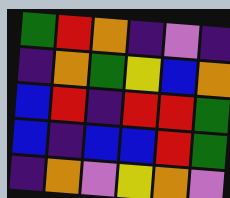[["green", "red", "orange", "indigo", "violet", "indigo"], ["indigo", "orange", "green", "yellow", "blue", "orange"], ["blue", "red", "indigo", "red", "red", "green"], ["blue", "indigo", "blue", "blue", "red", "green"], ["indigo", "orange", "violet", "yellow", "orange", "violet"]]